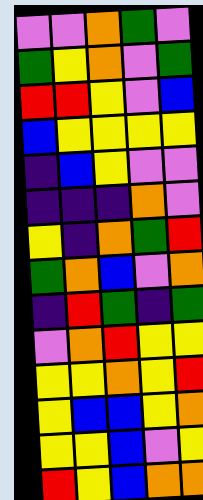[["violet", "violet", "orange", "green", "violet"], ["green", "yellow", "orange", "violet", "green"], ["red", "red", "yellow", "violet", "blue"], ["blue", "yellow", "yellow", "yellow", "yellow"], ["indigo", "blue", "yellow", "violet", "violet"], ["indigo", "indigo", "indigo", "orange", "violet"], ["yellow", "indigo", "orange", "green", "red"], ["green", "orange", "blue", "violet", "orange"], ["indigo", "red", "green", "indigo", "green"], ["violet", "orange", "red", "yellow", "yellow"], ["yellow", "yellow", "orange", "yellow", "red"], ["yellow", "blue", "blue", "yellow", "orange"], ["yellow", "yellow", "blue", "violet", "yellow"], ["red", "yellow", "blue", "orange", "orange"]]